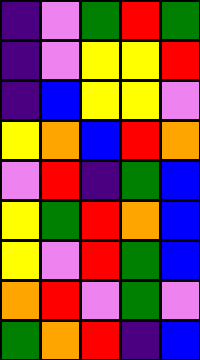[["indigo", "violet", "green", "red", "green"], ["indigo", "violet", "yellow", "yellow", "red"], ["indigo", "blue", "yellow", "yellow", "violet"], ["yellow", "orange", "blue", "red", "orange"], ["violet", "red", "indigo", "green", "blue"], ["yellow", "green", "red", "orange", "blue"], ["yellow", "violet", "red", "green", "blue"], ["orange", "red", "violet", "green", "violet"], ["green", "orange", "red", "indigo", "blue"]]